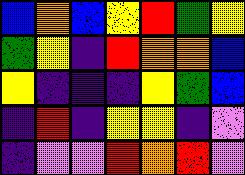[["blue", "orange", "blue", "yellow", "red", "green", "yellow"], ["green", "yellow", "indigo", "red", "orange", "orange", "blue"], ["yellow", "indigo", "indigo", "indigo", "yellow", "green", "blue"], ["indigo", "red", "indigo", "yellow", "yellow", "indigo", "violet"], ["indigo", "violet", "violet", "red", "orange", "red", "violet"]]